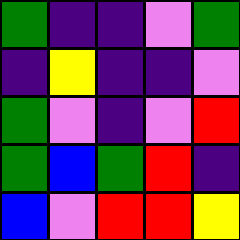[["green", "indigo", "indigo", "violet", "green"], ["indigo", "yellow", "indigo", "indigo", "violet"], ["green", "violet", "indigo", "violet", "red"], ["green", "blue", "green", "red", "indigo"], ["blue", "violet", "red", "red", "yellow"]]